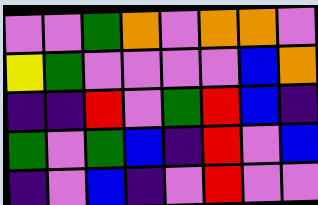[["violet", "violet", "green", "orange", "violet", "orange", "orange", "violet"], ["yellow", "green", "violet", "violet", "violet", "violet", "blue", "orange"], ["indigo", "indigo", "red", "violet", "green", "red", "blue", "indigo"], ["green", "violet", "green", "blue", "indigo", "red", "violet", "blue"], ["indigo", "violet", "blue", "indigo", "violet", "red", "violet", "violet"]]